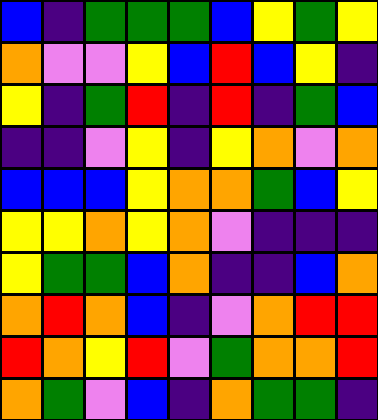[["blue", "indigo", "green", "green", "green", "blue", "yellow", "green", "yellow"], ["orange", "violet", "violet", "yellow", "blue", "red", "blue", "yellow", "indigo"], ["yellow", "indigo", "green", "red", "indigo", "red", "indigo", "green", "blue"], ["indigo", "indigo", "violet", "yellow", "indigo", "yellow", "orange", "violet", "orange"], ["blue", "blue", "blue", "yellow", "orange", "orange", "green", "blue", "yellow"], ["yellow", "yellow", "orange", "yellow", "orange", "violet", "indigo", "indigo", "indigo"], ["yellow", "green", "green", "blue", "orange", "indigo", "indigo", "blue", "orange"], ["orange", "red", "orange", "blue", "indigo", "violet", "orange", "red", "red"], ["red", "orange", "yellow", "red", "violet", "green", "orange", "orange", "red"], ["orange", "green", "violet", "blue", "indigo", "orange", "green", "green", "indigo"]]